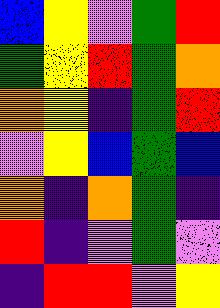[["blue", "yellow", "violet", "green", "red"], ["green", "yellow", "red", "green", "orange"], ["orange", "yellow", "indigo", "green", "red"], ["violet", "yellow", "blue", "green", "blue"], ["orange", "indigo", "orange", "green", "indigo"], ["red", "indigo", "violet", "green", "violet"], ["indigo", "red", "red", "violet", "yellow"]]